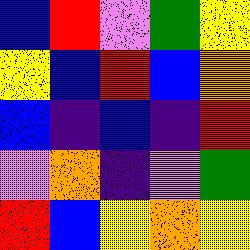[["blue", "red", "violet", "green", "yellow"], ["yellow", "blue", "red", "blue", "orange"], ["blue", "indigo", "blue", "indigo", "red"], ["violet", "orange", "indigo", "violet", "green"], ["red", "blue", "yellow", "orange", "yellow"]]